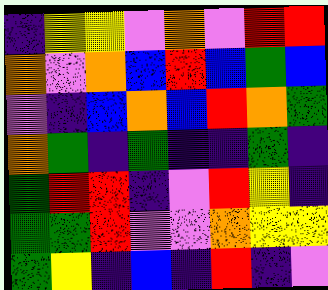[["indigo", "yellow", "yellow", "violet", "orange", "violet", "red", "red"], ["orange", "violet", "orange", "blue", "red", "blue", "green", "blue"], ["violet", "indigo", "blue", "orange", "blue", "red", "orange", "green"], ["orange", "green", "indigo", "green", "indigo", "indigo", "green", "indigo"], ["green", "red", "red", "indigo", "violet", "red", "yellow", "indigo"], ["green", "green", "red", "violet", "violet", "orange", "yellow", "yellow"], ["green", "yellow", "indigo", "blue", "indigo", "red", "indigo", "violet"]]